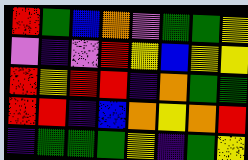[["red", "green", "blue", "orange", "violet", "green", "green", "yellow"], ["violet", "indigo", "violet", "red", "yellow", "blue", "yellow", "yellow"], ["red", "yellow", "red", "red", "indigo", "orange", "green", "green"], ["red", "red", "indigo", "blue", "orange", "yellow", "orange", "red"], ["indigo", "green", "green", "green", "yellow", "indigo", "green", "yellow"]]